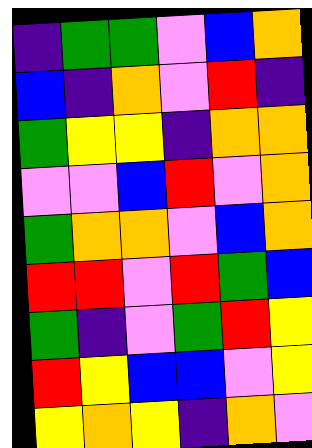[["indigo", "green", "green", "violet", "blue", "orange"], ["blue", "indigo", "orange", "violet", "red", "indigo"], ["green", "yellow", "yellow", "indigo", "orange", "orange"], ["violet", "violet", "blue", "red", "violet", "orange"], ["green", "orange", "orange", "violet", "blue", "orange"], ["red", "red", "violet", "red", "green", "blue"], ["green", "indigo", "violet", "green", "red", "yellow"], ["red", "yellow", "blue", "blue", "violet", "yellow"], ["yellow", "orange", "yellow", "indigo", "orange", "violet"]]